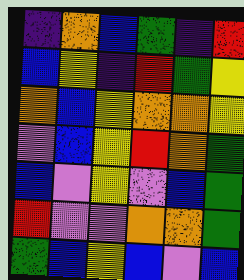[["indigo", "orange", "blue", "green", "indigo", "red"], ["blue", "yellow", "indigo", "red", "green", "yellow"], ["orange", "blue", "yellow", "orange", "orange", "yellow"], ["violet", "blue", "yellow", "red", "orange", "green"], ["blue", "violet", "yellow", "violet", "blue", "green"], ["red", "violet", "violet", "orange", "orange", "green"], ["green", "blue", "yellow", "blue", "violet", "blue"]]